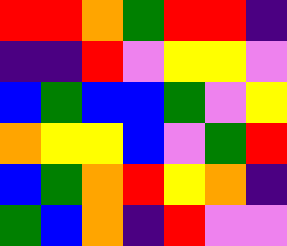[["red", "red", "orange", "green", "red", "red", "indigo"], ["indigo", "indigo", "red", "violet", "yellow", "yellow", "violet"], ["blue", "green", "blue", "blue", "green", "violet", "yellow"], ["orange", "yellow", "yellow", "blue", "violet", "green", "red"], ["blue", "green", "orange", "red", "yellow", "orange", "indigo"], ["green", "blue", "orange", "indigo", "red", "violet", "violet"]]